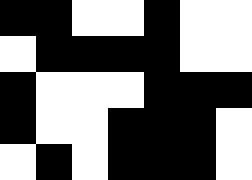[["black", "black", "white", "white", "black", "white", "white"], ["white", "black", "black", "black", "black", "white", "white"], ["black", "white", "white", "white", "black", "black", "black"], ["black", "white", "white", "black", "black", "black", "white"], ["white", "black", "white", "black", "black", "black", "white"]]